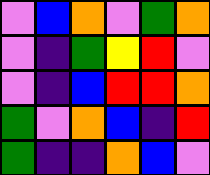[["violet", "blue", "orange", "violet", "green", "orange"], ["violet", "indigo", "green", "yellow", "red", "violet"], ["violet", "indigo", "blue", "red", "red", "orange"], ["green", "violet", "orange", "blue", "indigo", "red"], ["green", "indigo", "indigo", "orange", "blue", "violet"]]